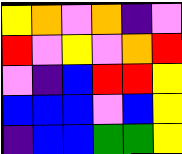[["yellow", "orange", "violet", "orange", "indigo", "violet"], ["red", "violet", "yellow", "violet", "orange", "red"], ["violet", "indigo", "blue", "red", "red", "yellow"], ["blue", "blue", "blue", "violet", "blue", "yellow"], ["indigo", "blue", "blue", "green", "green", "yellow"]]